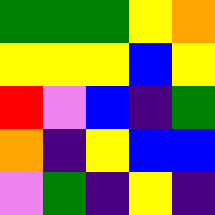[["green", "green", "green", "yellow", "orange"], ["yellow", "yellow", "yellow", "blue", "yellow"], ["red", "violet", "blue", "indigo", "green"], ["orange", "indigo", "yellow", "blue", "blue"], ["violet", "green", "indigo", "yellow", "indigo"]]